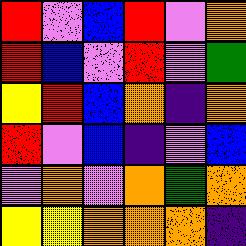[["red", "violet", "blue", "red", "violet", "orange"], ["red", "blue", "violet", "red", "violet", "green"], ["yellow", "red", "blue", "orange", "indigo", "orange"], ["red", "violet", "blue", "indigo", "violet", "blue"], ["violet", "orange", "violet", "orange", "green", "orange"], ["yellow", "yellow", "orange", "orange", "orange", "indigo"]]